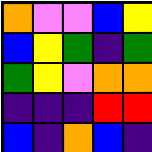[["orange", "violet", "violet", "blue", "yellow"], ["blue", "yellow", "green", "indigo", "green"], ["green", "yellow", "violet", "orange", "orange"], ["indigo", "indigo", "indigo", "red", "red"], ["blue", "indigo", "orange", "blue", "indigo"]]